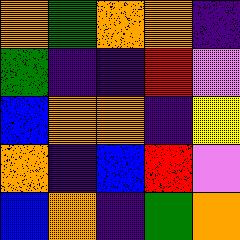[["orange", "green", "orange", "orange", "indigo"], ["green", "indigo", "indigo", "red", "violet"], ["blue", "orange", "orange", "indigo", "yellow"], ["orange", "indigo", "blue", "red", "violet"], ["blue", "orange", "indigo", "green", "orange"]]